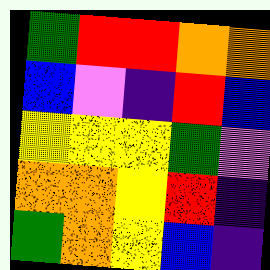[["green", "red", "red", "orange", "orange"], ["blue", "violet", "indigo", "red", "blue"], ["yellow", "yellow", "yellow", "green", "violet"], ["orange", "orange", "yellow", "red", "indigo"], ["green", "orange", "yellow", "blue", "indigo"]]